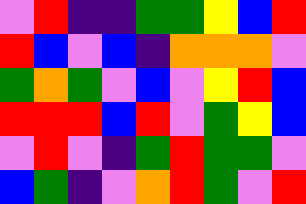[["violet", "red", "indigo", "indigo", "green", "green", "yellow", "blue", "red"], ["red", "blue", "violet", "blue", "indigo", "orange", "orange", "orange", "violet"], ["green", "orange", "green", "violet", "blue", "violet", "yellow", "red", "blue"], ["red", "red", "red", "blue", "red", "violet", "green", "yellow", "blue"], ["violet", "red", "violet", "indigo", "green", "red", "green", "green", "violet"], ["blue", "green", "indigo", "violet", "orange", "red", "green", "violet", "red"]]